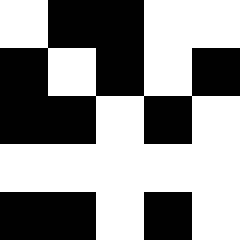[["white", "black", "black", "white", "white"], ["black", "white", "black", "white", "black"], ["black", "black", "white", "black", "white"], ["white", "white", "white", "white", "white"], ["black", "black", "white", "black", "white"]]